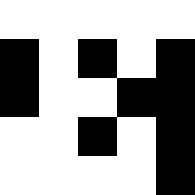[["white", "white", "white", "white", "white"], ["black", "white", "black", "white", "black"], ["black", "white", "white", "black", "black"], ["white", "white", "black", "white", "black"], ["white", "white", "white", "white", "black"]]